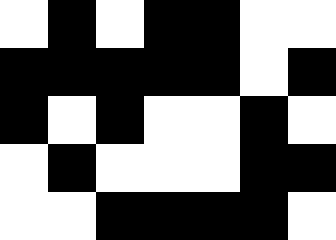[["white", "black", "white", "black", "black", "white", "white"], ["black", "black", "black", "black", "black", "white", "black"], ["black", "white", "black", "white", "white", "black", "white"], ["white", "black", "white", "white", "white", "black", "black"], ["white", "white", "black", "black", "black", "black", "white"]]